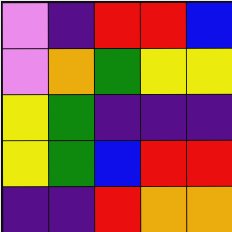[["violet", "indigo", "red", "red", "blue"], ["violet", "orange", "green", "yellow", "yellow"], ["yellow", "green", "indigo", "indigo", "indigo"], ["yellow", "green", "blue", "red", "red"], ["indigo", "indigo", "red", "orange", "orange"]]